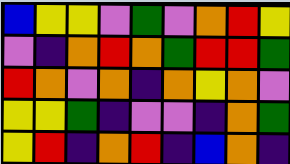[["blue", "yellow", "yellow", "violet", "green", "violet", "orange", "red", "yellow"], ["violet", "indigo", "orange", "red", "orange", "green", "red", "red", "green"], ["red", "orange", "violet", "orange", "indigo", "orange", "yellow", "orange", "violet"], ["yellow", "yellow", "green", "indigo", "violet", "violet", "indigo", "orange", "green"], ["yellow", "red", "indigo", "orange", "red", "indigo", "blue", "orange", "indigo"]]